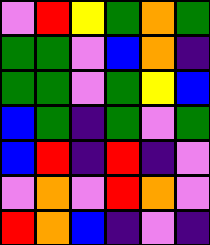[["violet", "red", "yellow", "green", "orange", "green"], ["green", "green", "violet", "blue", "orange", "indigo"], ["green", "green", "violet", "green", "yellow", "blue"], ["blue", "green", "indigo", "green", "violet", "green"], ["blue", "red", "indigo", "red", "indigo", "violet"], ["violet", "orange", "violet", "red", "orange", "violet"], ["red", "orange", "blue", "indigo", "violet", "indigo"]]